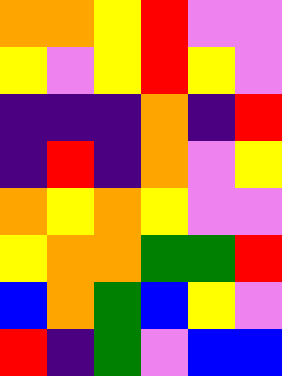[["orange", "orange", "yellow", "red", "violet", "violet"], ["yellow", "violet", "yellow", "red", "yellow", "violet"], ["indigo", "indigo", "indigo", "orange", "indigo", "red"], ["indigo", "red", "indigo", "orange", "violet", "yellow"], ["orange", "yellow", "orange", "yellow", "violet", "violet"], ["yellow", "orange", "orange", "green", "green", "red"], ["blue", "orange", "green", "blue", "yellow", "violet"], ["red", "indigo", "green", "violet", "blue", "blue"]]